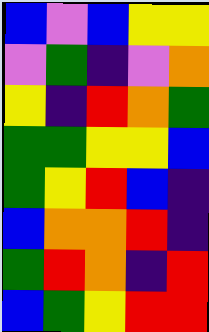[["blue", "violet", "blue", "yellow", "yellow"], ["violet", "green", "indigo", "violet", "orange"], ["yellow", "indigo", "red", "orange", "green"], ["green", "green", "yellow", "yellow", "blue"], ["green", "yellow", "red", "blue", "indigo"], ["blue", "orange", "orange", "red", "indigo"], ["green", "red", "orange", "indigo", "red"], ["blue", "green", "yellow", "red", "red"]]